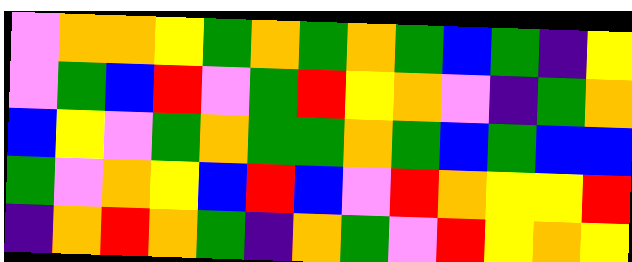[["violet", "orange", "orange", "yellow", "green", "orange", "green", "orange", "green", "blue", "green", "indigo", "yellow"], ["violet", "green", "blue", "red", "violet", "green", "red", "yellow", "orange", "violet", "indigo", "green", "orange"], ["blue", "yellow", "violet", "green", "orange", "green", "green", "orange", "green", "blue", "green", "blue", "blue"], ["green", "violet", "orange", "yellow", "blue", "red", "blue", "violet", "red", "orange", "yellow", "yellow", "red"], ["indigo", "orange", "red", "orange", "green", "indigo", "orange", "green", "violet", "red", "yellow", "orange", "yellow"]]